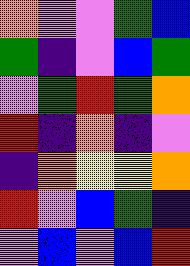[["orange", "violet", "violet", "green", "blue"], ["green", "indigo", "violet", "blue", "green"], ["violet", "green", "red", "green", "orange"], ["red", "indigo", "orange", "indigo", "violet"], ["indigo", "orange", "yellow", "yellow", "orange"], ["red", "violet", "blue", "green", "indigo"], ["violet", "blue", "violet", "blue", "red"]]